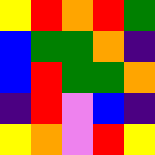[["yellow", "red", "orange", "red", "green"], ["blue", "green", "green", "orange", "indigo"], ["blue", "red", "green", "green", "orange"], ["indigo", "red", "violet", "blue", "indigo"], ["yellow", "orange", "violet", "red", "yellow"]]